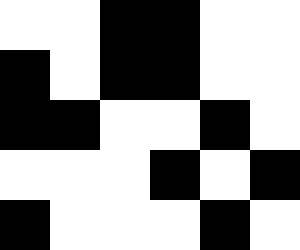[["white", "white", "black", "black", "white", "white"], ["black", "white", "black", "black", "white", "white"], ["black", "black", "white", "white", "black", "white"], ["white", "white", "white", "black", "white", "black"], ["black", "white", "white", "white", "black", "white"]]